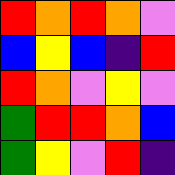[["red", "orange", "red", "orange", "violet"], ["blue", "yellow", "blue", "indigo", "red"], ["red", "orange", "violet", "yellow", "violet"], ["green", "red", "red", "orange", "blue"], ["green", "yellow", "violet", "red", "indigo"]]